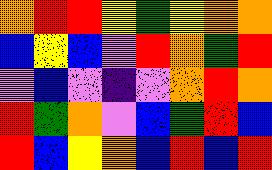[["orange", "red", "red", "yellow", "green", "yellow", "orange", "orange"], ["blue", "yellow", "blue", "violet", "red", "orange", "green", "red"], ["violet", "blue", "violet", "indigo", "violet", "orange", "red", "orange"], ["red", "green", "orange", "violet", "blue", "green", "red", "blue"], ["red", "blue", "yellow", "orange", "blue", "red", "blue", "red"]]